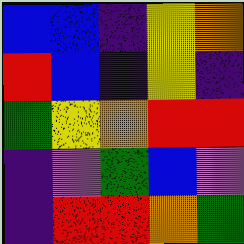[["blue", "blue", "indigo", "yellow", "orange"], ["red", "blue", "indigo", "yellow", "indigo"], ["green", "yellow", "orange", "red", "red"], ["indigo", "violet", "green", "blue", "violet"], ["indigo", "red", "red", "orange", "green"]]